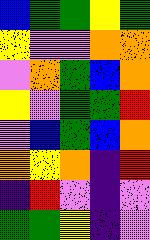[["blue", "green", "green", "yellow", "green"], ["yellow", "violet", "violet", "orange", "orange"], ["violet", "orange", "green", "blue", "orange"], ["yellow", "violet", "green", "green", "red"], ["violet", "blue", "green", "blue", "orange"], ["orange", "yellow", "orange", "indigo", "red"], ["indigo", "red", "violet", "indigo", "violet"], ["green", "green", "yellow", "indigo", "violet"]]